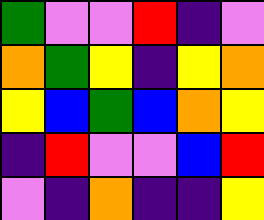[["green", "violet", "violet", "red", "indigo", "violet"], ["orange", "green", "yellow", "indigo", "yellow", "orange"], ["yellow", "blue", "green", "blue", "orange", "yellow"], ["indigo", "red", "violet", "violet", "blue", "red"], ["violet", "indigo", "orange", "indigo", "indigo", "yellow"]]